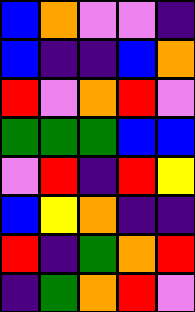[["blue", "orange", "violet", "violet", "indigo"], ["blue", "indigo", "indigo", "blue", "orange"], ["red", "violet", "orange", "red", "violet"], ["green", "green", "green", "blue", "blue"], ["violet", "red", "indigo", "red", "yellow"], ["blue", "yellow", "orange", "indigo", "indigo"], ["red", "indigo", "green", "orange", "red"], ["indigo", "green", "orange", "red", "violet"]]